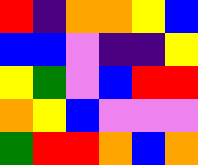[["red", "indigo", "orange", "orange", "yellow", "blue"], ["blue", "blue", "violet", "indigo", "indigo", "yellow"], ["yellow", "green", "violet", "blue", "red", "red"], ["orange", "yellow", "blue", "violet", "violet", "violet"], ["green", "red", "red", "orange", "blue", "orange"]]